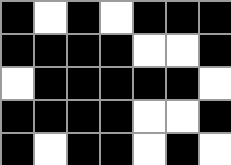[["black", "white", "black", "white", "black", "black", "black"], ["black", "black", "black", "black", "white", "white", "black"], ["white", "black", "black", "black", "black", "black", "white"], ["black", "black", "black", "black", "white", "white", "black"], ["black", "white", "black", "black", "white", "black", "white"]]